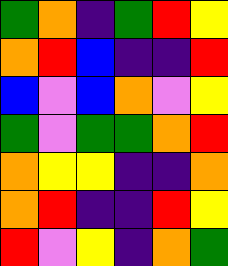[["green", "orange", "indigo", "green", "red", "yellow"], ["orange", "red", "blue", "indigo", "indigo", "red"], ["blue", "violet", "blue", "orange", "violet", "yellow"], ["green", "violet", "green", "green", "orange", "red"], ["orange", "yellow", "yellow", "indigo", "indigo", "orange"], ["orange", "red", "indigo", "indigo", "red", "yellow"], ["red", "violet", "yellow", "indigo", "orange", "green"]]